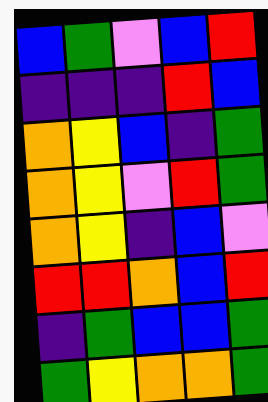[["blue", "green", "violet", "blue", "red"], ["indigo", "indigo", "indigo", "red", "blue"], ["orange", "yellow", "blue", "indigo", "green"], ["orange", "yellow", "violet", "red", "green"], ["orange", "yellow", "indigo", "blue", "violet"], ["red", "red", "orange", "blue", "red"], ["indigo", "green", "blue", "blue", "green"], ["green", "yellow", "orange", "orange", "green"]]